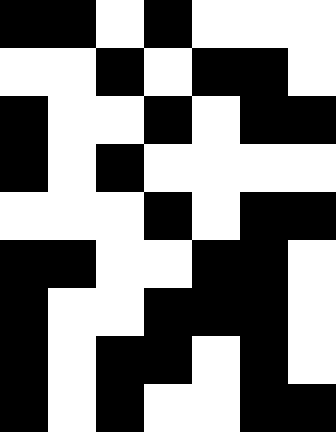[["black", "black", "white", "black", "white", "white", "white"], ["white", "white", "black", "white", "black", "black", "white"], ["black", "white", "white", "black", "white", "black", "black"], ["black", "white", "black", "white", "white", "white", "white"], ["white", "white", "white", "black", "white", "black", "black"], ["black", "black", "white", "white", "black", "black", "white"], ["black", "white", "white", "black", "black", "black", "white"], ["black", "white", "black", "black", "white", "black", "white"], ["black", "white", "black", "white", "white", "black", "black"]]